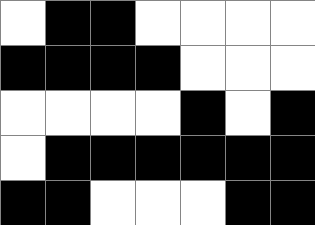[["white", "black", "black", "white", "white", "white", "white"], ["black", "black", "black", "black", "white", "white", "white"], ["white", "white", "white", "white", "black", "white", "black"], ["white", "black", "black", "black", "black", "black", "black"], ["black", "black", "white", "white", "white", "black", "black"]]